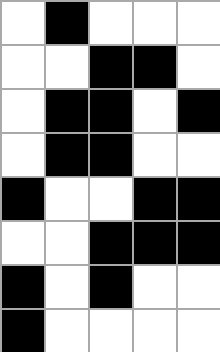[["white", "black", "white", "white", "white"], ["white", "white", "black", "black", "white"], ["white", "black", "black", "white", "black"], ["white", "black", "black", "white", "white"], ["black", "white", "white", "black", "black"], ["white", "white", "black", "black", "black"], ["black", "white", "black", "white", "white"], ["black", "white", "white", "white", "white"]]